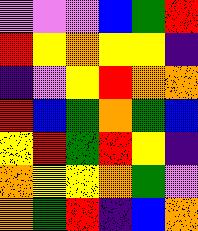[["violet", "violet", "violet", "blue", "green", "red"], ["red", "yellow", "orange", "yellow", "yellow", "indigo"], ["indigo", "violet", "yellow", "red", "orange", "orange"], ["red", "blue", "green", "orange", "green", "blue"], ["yellow", "red", "green", "red", "yellow", "indigo"], ["orange", "yellow", "yellow", "orange", "green", "violet"], ["orange", "green", "red", "indigo", "blue", "orange"]]